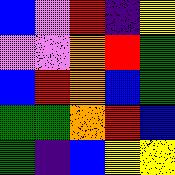[["blue", "violet", "red", "indigo", "yellow"], ["violet", "violet", "orange", "red", "green"], ["blue", "red", "orange", "blue", "green"], ["green", "green", "orange", "red", "blue"], ["green", "indigo", "blue", "yellow", "yellow"]]